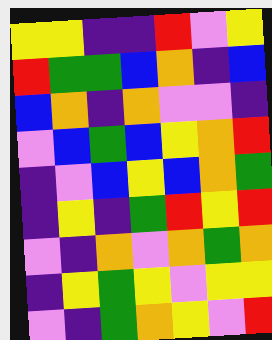[["yellow", "yellow", "indigo", "indigo", "red", "violet", "yellow"], ["red", "green", "green", "blue", "orange", "indigo", "blue"], ["blue", "orange", "indigo", "orange", "violet", "violet", "indigo"], ["violet", "blue", "green", "blue", "yellow", "orange", "red"], ["indigo", "violet", "blue", "yellow", "blue", "orange", "green"], ["indigo", "yellow", "indigo", "green", "red", "yellow", "red"], ["violet", "indigo", "orange", "violet", "orange", "green", "orange"], ["indigo", "yellow", "green", "yellow", "violet", "yellow", "yellow"], ["violet", "indigo", "green", "orange", "yellow", "violet", "red"]]